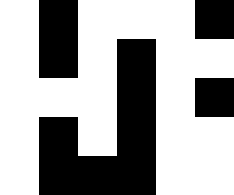[["white", "black", "white", "white", "white", "black"], ["white", "black", "white", "black", "white", "white"], ["white", "white", "white", "black", "white", "black"], ["white", "black", "white", "black", "white", "white"], ["white", "black", "black", "black", "white", "white"]]